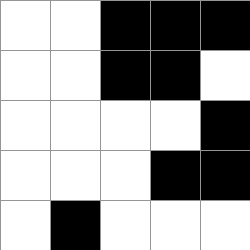[["white", "white", "black", "black", "black"], ["white", "white", "black", "black", "white"], ["white", "white", "white", "white", "black"], ["white", "white", "white", "black", "black"], ["white", "black", "white", "white", "white"]]